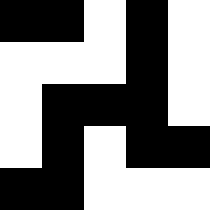[["black", "black", "white", "black", "white"], ["white", "white", "white", "black", "white"], ["white", "black", "black", "black", "white"], ["white", "black", "white", "black", "black"], ["black", "black", "white", "white", "white"]]